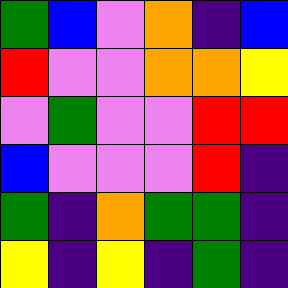[["green", "blue", "violet", "orange", "indigo", "blue"], ["red", "violet", "violet", "orange", "orange", "yellow"], ["violet", "green", "violet", "violet", "red", "red"], ["blue", "violet", "violet", "violet", "red", "indigo"], ["green", "indigo", "orange", "green", "green", "indigo"], ["yellow", "indigo", "yellow", "indigo", "green", "indigo"]]